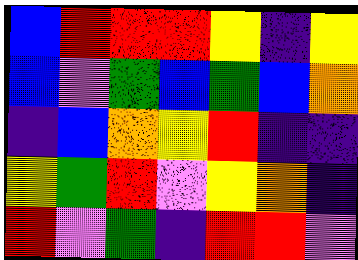[["blue", "red", "red", "red", "yellow", "indigo", "yellow"], ["blue", "violet", "green", "blue", "green", "blue", "orange"], ["indigo", "blue", "orange", "yellow", "red", "indigo", "indigo"], ["yellow", "green", "red", "violet", "yellow", "orange", "indigo"], ["red", "violet", "green", "indigo", "red", "red", "violet"]]